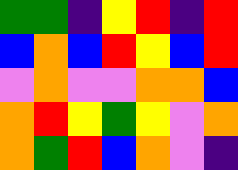[["green", "green", "indigo", "yellow", "red", "indigo", "red"], ["blue", "orange", "blue", "red", "yellow", "blue", "red"], ["violet", "orange", "violet", "violet", "orange", "orange", "blue"], ["orange", "red", "yellow", "green", "yellow", "violet", "orange"], ["orange", "green", "red", "blue", "orange", "violet", "indigo"]]